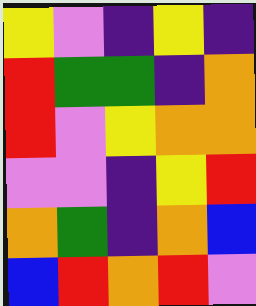[["yellow", "violet", "indigo", "yellow", "indigo"], ["red", "green", "green", "indigo", "orange"], ["red", "violet", "yellow", "orange", "orange"], ["violet", "violet", "indigo", "yellow", "red"], ["orange", "green", "indigo", "orange", "blue"], ["blue", "red", "orange", "red", "violet"]]